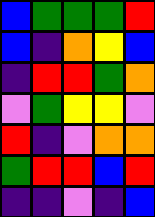[["blue", "green", "green", "green", "red"], ["blue", "indigo", "orange", "yellow", "blue"], ["indigo", "red", "red", "green", "orange"], ["violet", "green", "yellow", "yellow", "violet"], ["red", "indigo", "violet", "orange", "orange"], ["green", "red", "red", "blue", "red"], ["indigo", "indigo", "violet", "indigo", "blue"]]